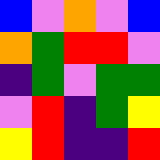[["blue", "violet", "orange", "violet", "blue"], ["orange", "green", "red", "red", "violet"], ["indigo", "green", "violet", "green", "green"], ["violet", "red", "indigo", "green", "yellow"], ["yellow", "red", "indigo", "indigo", "red"]]